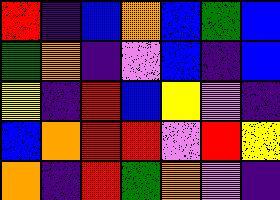[["red", "indigo", "blue", "orange", "blue", "green", "blue"], ["green", "orange", "indigo", "violet", "blue", "indigo", "blue"], ["yellow", "indigo", "red", "blue", "yellow", "violet", "indigo"], ["blue", "orange", "red", "red", "violet", "red", "yellow"], ["orange", "indigo", "red", "green", "orange", "violet", "indigo"]]